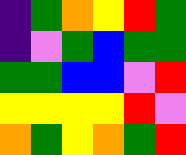[["indigo", "green", "orange", "yellow", "red", "green"], ["indigo", "violet", "green", "blue", "green", "green"], ["green", "green", "blue", "blue", "violet", "red"], ["yellow", "yellow", "yellow", "yellow", "red", "violet"], ["orange", "green", "yellow", "orange", "green", "red"]]